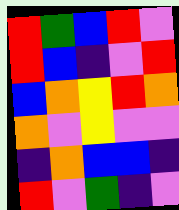[["red", "green", "blue", "red", "violet"], ["red", "blue", "indigo", "violet", "red"], ["blue", "orange", "yellow", "red", "orange"], ["orange", "violet", "yellow", "violet", "violet"], ["indigo", "orange", "blue", "blue", "indigo"], ["red", "violet", "green", "indigo", "violet"]]